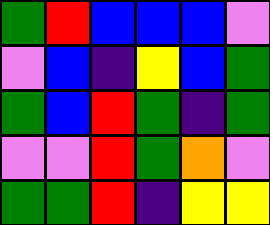[["green", "red", "blue", "blue", "blue", "violet"], ["violet", "blue", "indigo", "yellow", "blue", "green"], ["green", "blue", "red", "green", "indigo", "green"], ["violet", "violet", "red", "green", "orange", "violet"], ["green", "green", "red", "indigo", "yellow", "yellow"]]